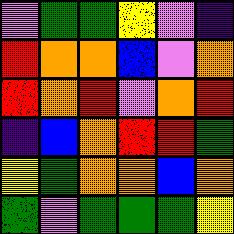[["violet", "green", "green", "yellow", "violet", "indigo"], ["red", "orange", "orange", "blue", "violet", "orange"], ["red", "orange", "red", "violet", "orange", "red"], ["indigo", "blue", "orange", "red", "red", "green"], ["yellow", "green", "orange", "orange", "blue", "orange"], ["green", "violet", "green", "green", "green", "yellow"]]